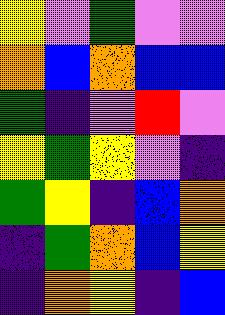[["yellow", "violet", "green", "violet", "violet"], ["orange", "blue", "orange", "blue", "blue"], ["green", "indigo", "violet", "red", "violet"], ["yellow", "green", "yellow", "violet", "indigo"], ["green", "yellow", "indigo", "blue", "orange"], ["indigo", "green", "orange", "blue", "yellow"], ["indigo", "orange", "yellow", "indigo", "blue"]]